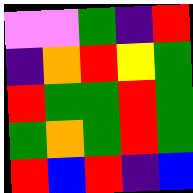[["violet", "violet", "green", "indigo", "red"], ["indigo", "orange", "red", "yellow", "green"], ["red", "green", "green", "red", "green"], ["green", "orange", "green", "red", "green"], ["red", "blue", "red", "indigo", "blue"]]